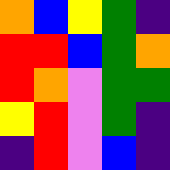[["orange", "blue", "yellow", "green", "indigo"], ["red", "red", "blue", "green", "orange"], ["red", "orange", "violet", "green", "green"], ["yellow", "red", "violet", "green", "indigo"], ["indigo", "red", "violet", "blue", "indigo"]]